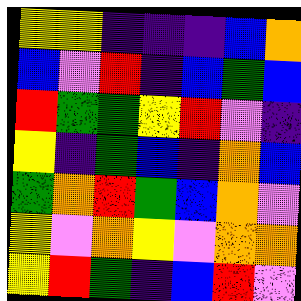[["yellow", "yellow", "indigo", "indigo", "indigo", "blue", "orange"], ["blue", "violet", "red", "indigo", "blue", "green", "blue"], ["red", "green", "green", "yellow", "red", "violet", "indigo"], ["yellow", "indigo", "green", "blue", "indigo", "orange", "blue"], ["green", "orange", "red", "green", "blue", "orange", "violet"], ["yellow", "violet", "orange", "yellow", "violet", "orange", "orange"], ["yellow", "red", "green", "indigo", "blue", "red", "violet"]]